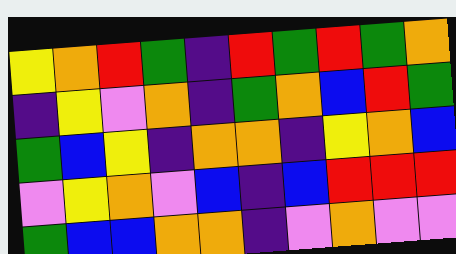[["yellow", "orange", "red", "green", "indigo", "red", "green", "red", "green", "orange"], ["indigo", "yellow", "violet", "orange", "indigo", "green", "orange", "blue", "red", "green"], ["green", "blue", "yellow", "indigo", "orange", "orange", "indigo", "yellow", "orange", "blue"], ["violet", "yellow", "orange", "violet", "blue", "indigo", "blue", "red", "red", "red"], ["green", "blue", "blue", "orange", "orange", "indigo", "violet", "orange", "violet", "violet"]]